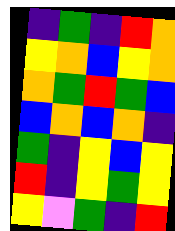[["indigo", "green", "indigo", "red", "orange"], ["yellow", "orange", "blue", "yellow", "orange"], ["orange", "green", "red", "green", "blue"], ["blue", "orange", "blue", "orange", "indigo"], ["green", "indigo", "yellow", "blue", "yellow"], ["red", "indigo", "yellow", "green", "yellow"], ["yellow", "violet", "green", "indigo", "red"]]